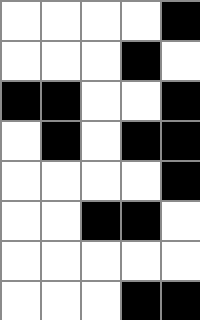[["white", "white", "white", "white", "black"], ["white", "white", "white", "black", "white"], ["black", "black", "white", "white", "black"], ["white", "black", "white", "black", "black"], ["white", "white", "white", "white", "black"], ["white", "white", "black", "black", "white"], ["white", "white", "white", "white", "white"], ["white", "white", "white", "black", "black"]]